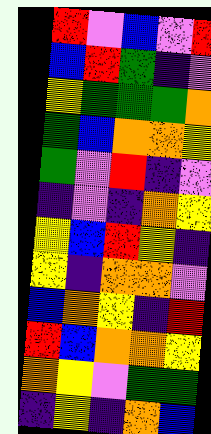[["red", "violet", "blue", "violet", "red"], ["blue", "red", "green", "indigo", "violet"], ["yellow", "green", "green", "green", "orange"], ["green", "blue", "orange", "orange", "yellow"], ["green", "violet", "red", "indigo", "violet"], ["indigo", "violet", "indigo", "orange", "yellow"], ["yellow", "blue", "red", "yellow", "indigo"], ["yellow", "indigo", "orange", "orange", "violet"], ["blue", "orange", "yellow", "indigo", "red"], ["red", "blue", "orange", "orange", "yellow"], ["orange", "yellow", "violet", "green", "green"], ["indigo", "yellow", "indigo", "orange", "blue"]]